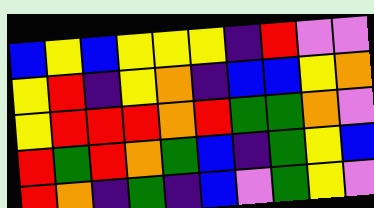[["blue", "yellow", "blue", "yellow", "yellow", "yellow", "indigo", "red", "violet", "violet"], ["yellow", "red", "indigo", "yellow", "orange", "indigo", "blue", "blue", "yellow", "orange"], ["yellow", "red", "red", "red", "orange", "red", "green", "green", "orange", "violet"], ["red", "green", "red", "orange", "green", "blue", "indigo", "green", "yellow", "blue"], ["red", "orange", "indigo", "green", "indigo", "blue", "violet", "green", "yellow", "violet"]]